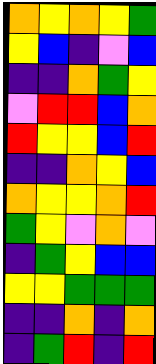[["orange", "yellow", "orange", "yellow", "green"], ["yellow", "blue", "indigo", "violet", "blue"], ["indigo", "indigo", "orange", "green", "yellow"], ["violet", "red", "red", "blue", "orange"], ["red", "yellow", "yellow", "blue", "red"], ["indigo", "indigo", "orange", "yellow", "blue"], ["orange", "yellow", "yellow", "orange", "red"], ["green", "yellow", "violet", "orange", "violet"], ["indigo", "green", "yellow", "blue", "blue"], ["yellow", "yellow", "green", "green", "green"], ["indigo", "indigo", "orange", "indigo", "orange"], ["indigo", "green", "red", "indigo", "red"]]